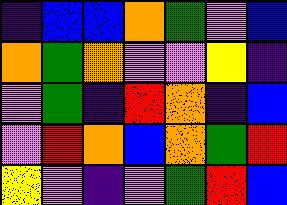[["indigo", "blue", "blue", "orange", "green", "violet", "blue"], ["orange", "green", "orange", "violet", "violet", "yellow", "indigo"], ["violet", "green", "indigo", "red", "orange", "indigo", "blue"], ["violet", "red", "orange", "blue", "orange", "green", "red"], ["yellow", "violet", "indigo", "violet", "green", "red", "blue"]]